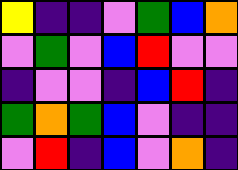[["yellow", "indigo", "indigo", "violet", "green", "blue", "orange"], ["violet", "green", "violet", "blue", "red", "violet", "violet"], ["indigo", "violet", "violet", "indigo", "blue", "red", "indigo"], ["green", "orange", "green", "blue", "violet", "indigo", "indigo"], ["violet", "red", "indigo", "blue", "violet", "orange", "indigo"]]